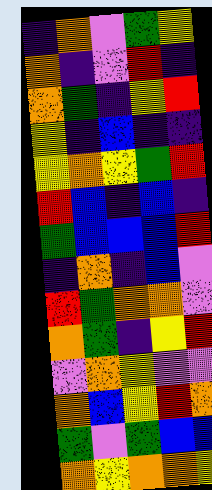[["indigo", "orange", "violet", "green", "yellow"], ["orange", "indigo", "violet", "red", "indigo"], ["orange", "green", "indigo", "yellow", "red"], ["yellow", "indigo", "blue", "indigo", "indigo"], ["yellow", "orange", "yellow", "green", "red"], ["red", "blue", "indigo", "blue", "indigo"], ["green", "blue", "blue", "blue", "red"], ["indigo", "orange", "indigo", "blue", "violet"], ["red", "green", "orange", "orange", "violet"], ["orange", "green", "indigo", "yellow", "red"], ["violet", "orange", "yellow", "violet", "violet"], ["orange", "blue", "yellow", "red", "orange"], ["green", "violet", "green", "blue", "blue"], ["orange", "yellow", "orange", "orange", "yellow"]]